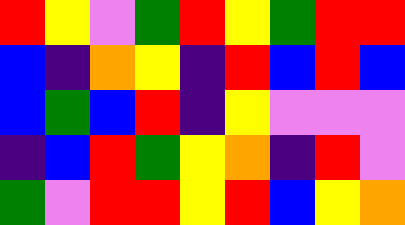[["red", "yellow", "violet", "green", "red", "yellow", "green", "red", "red"], ["blue", "indigo", "orange", "yellow", "indigo", "red", "blue", "red", "blue"], ["blue", "green", "blue", "red", "indigo", "yellow", "violet", "violet", "violet"], ["indigo", "blue", "red", "green", "yellow", "orange", "indigo", "red", "violet"], ["green", "violet", "red", "red", "yellow", "red", "blue", "yellow", "orange"]]